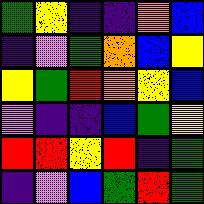[["green", "yellow", "indigo", "indigo", "orange", "blue"], ["indigo", "violet", "green", "orange", "blue", "yellow"], ["yellow", "green", "red", "orange", "yellow", "blue"], ["violet", "indigo", "indigo", "blue", "green", "yellow"], ["red", "red", "yellow", "red", "indigo", "green"], ["indigo", "violet", "blue", "green", "red", "green"]]